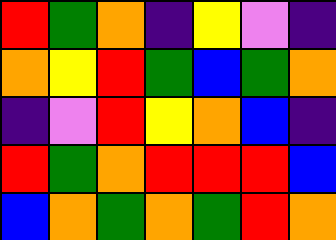[["red", "green", "orange", "indigo", "yellow", "violet", "indigo"], ["orange", "yellow", "red", "green", "blue", "green", "orange"], ["indigo", "violet", "red", "yellow", "orange", "blue", "indigo"], ["red", "green", "orange", "red", "red", "red", "blue"], ["blue", "orange", "green", "orange", "green", "red", "orange"]]